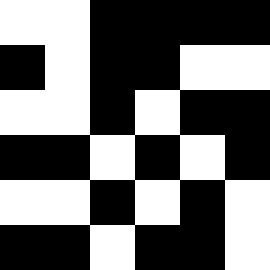[["white", "white", "black", "black", "black", "black"], ["black", "white", "black", "black", "white", "white"], ["white", "white", "black", "white", "black", "black"], ["black", "black", "white", "black", "white", "black"], ["white", "white", "black", "white", "black", "white"], ["black", "black", "white", "black", "black", "white"]]